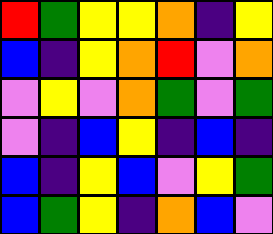[["red", "green", "yellow", "yellow", "orange", "indigo", "yellow"], ["blue", "indigo", "yellow", "orange", "red", "violet", "orange"], ["violet", "yellow", "violet", "orange", "green", "violet", "green"], ["violet", "indigo", "blue", "yellow", "indigo", "blue", "indigo"], ["blue", "indigo", "yellow", "blue", "violet", "yellow", "green"], ["blue", "green", "yellow", "indigo", "orange", "blue", "violet"]]